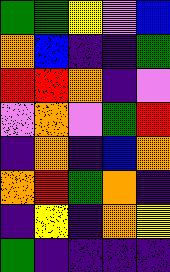[["green", "green", "yellow", "violet", "blue"], ["orange", "blue", "indigo", "indigo", "green"], ["red", "red", "orange", "indigo", "violet"], ["violet", "orange", "violet", "green", "red"], ["indigo", "orange", "indigo", "blue", "orange"], ["orange", "red", "green", "orange", "indigo"], ["indigo", "yellow", "indigo", "orange", "yellow"], ["green", "indigo", "indigo", "indigo", "indigo"]]